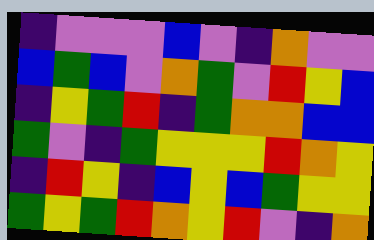[["indigo", "violet", "violet", "violet", "blue", "violet", "indigo", "orange", "violet", "violet"], ["blue", "green", "blue", "violet", "orange", "green", "violet", "red", "yellow", "blue"], ["indigo", "yellow", "green", "red", "indigo", "green", "orange", "orange", "blue", "blue"], ["green", "violet", "indigo", "green", "yellow", "yellow", "yellow", "red", "orange", "yellow"], ["indigo", "red", "yellow", "indigo", "blue", "yellow", "blue", "green", "yellow", "yellow"], ["green", "yellow", "green", "red", "orange", "yellow", "red", "violet", "indigo", "orange"]]